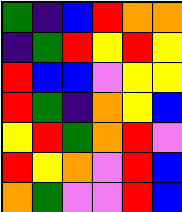[["green", "indigo", "blue", "red", "orange", "orange"], ["indigo", "green", "red", "yellow", "red", "yellow"], ["red", "blue", "blue", "violet", "yellow", "yellow"], ["red", "green", "indigo", "orange", "yellow", "blue"], ["yellow", "red", "green", "orange", "red", "violet"], ["red", "yellow", "orange", "violet", "red", "blue"], ["orange", "green", "violet", "violet", "red", "blue"]]